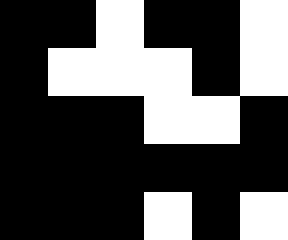[["black", "black", "white", "black", "black", "white"], ["black", "white", "white", "white", "black", "white"], ["black", "black", "black", "white", "white", "black"], ["black", "black", "black", "black", "black", "black"], ["black", "black", "black", "white", "black", "white"]]